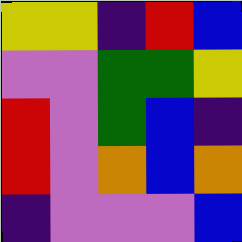[["yellow", "yellow", "indigo", "red", "blue"], ["violet", "violet", "green", "green", "yellow"], ["red", "violet", "green", "blue", "indigo"], ["red", "violet", "orange", "blue", "orange"], ["indigo", "violet", "violet", "violet", "blue"]]